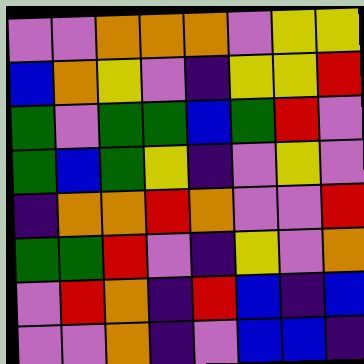[["violet", "violet", "orange", "orange", "orange", "violet", "yellow", "yellow"], ["blue", "orange", "yellow", "violet", "indigo", "yellow", "yellow", "red"], ["green", "violet", "green", "green", "blue", "green", "red", "violet"], ["green", "blue", "green", "yellow", "indigo", "violet", "yellow", "violet"], ["indigo", "orange", "orange", "red", "orange", "violet", "violet", "red"], ["green", "green", "red", "violet", "indigo", "yellow", "violet", "orange"], ["violet", "red", "orange", "indigo", "red", "blue", "indigo", "blue"], ["violet", "violet", "orange", "indigo", "violet", "blue", "blue", "indigo"]]